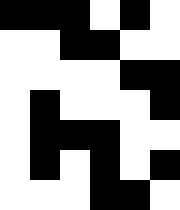[["black", "black", "black", "white", "black", "white"], ["white", "white", "black", "black", "white", "white"], ["white", "white", "white", "white", "black", "black"], ["white", "black", "white", "white", "white", "black"], ["white", "black", "black", "black", "white", "white"], ["white", "black", "white", "black", "white", "black"], ["white", "white", "white", "black", "black", "white"]]